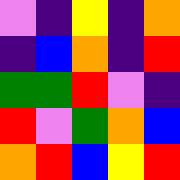[["violet", "indigo", "yellow", "indigo", "orange"], ["indigo", "blue", "orange", "indigo", "red"], ["green", "green", "red", "violet", "indigo"], ["red", "violet", "green", "orange", "blue"], ["orange", "red", "blue", "yellow", "red"]]